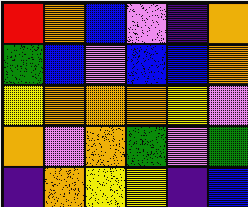[["red", "orange", "blue", "violet", "indigo", "orange"], ["green", "blue", "violet", "blue", "blue", "orange"], ["yellow", "orange", "orange", "orange", "yellow", "violet"], ["orange", "violet", "orange", "green", "violet", "green"], ["indigo", "orange", "yellow", "yellow", "indigo", "blue"]]